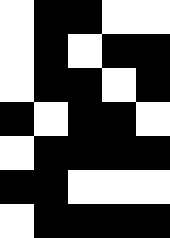[["white", "black", "black", "white", "white"], ["white", "black", "white", "black", "black"], ["white", "black", "black", "white", "black"], ["black", "white", "black", "black", "white"], ["white", "black", "black", "black", "black"], ["black", "black", "white", "white", "white"], ["white", "black", "black", "black", "black"]]